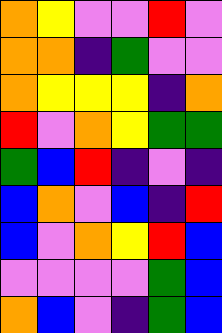[["orange", "yellow", "violet", "violet", "red", "violet"], ["orange", "orange", "indigo", "green", "violet", "violet"], ["orange", "yellow", "yellow", "yellow", "indigo", "orange"], ["red", "violet", "orange", "yellow", "green", "green"], ["green", "blue", "red", "indigo", "violet", "indigo"], ["blue", "orange", "violet", "blue", "indigo", "red"], ["blue", "violet", "orange", "yellow", "red", "blue"], ["violet", "violet", "violet", "violet", "green", "blue"], ["orange", "blue", "violet", "indigo", "green", "blue"]]